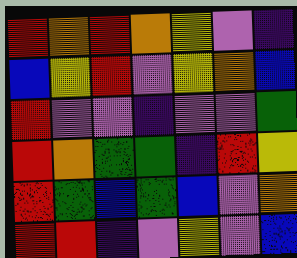[["red", "orange", "red", "orange", "yellow", "violet", "indigo"], ["blue", "yellow", "red", "violet", "yellow", "orange", "blue"], ["red", "violet", "violet", "indigo", "violet", "violet", "green"], ["red", "orange", "green", "green", "indigo", "red", "yellow"], ["red", "green", "blue", "green", "blue", "violet", "orange"], ["red", "red", "indigo", "violet", "yellow", "violet", "blue"]]